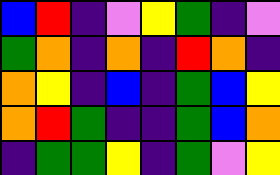[["blue", "red", "indigo", "violet", "yellow", "green", "indigo", "violet"], ["green", "orange", "indigo", "orange", "indigo", "red", "orange", "indigo"], ["orange", "yellow", "indigo", "blue", "indigo", "green", "blue", "yellow"], ["orange", "red", "green", "indigo", "indigo", "green", "blue", "orange"], ["indigo", "green", "green", "yellow", "indigo", "green", "violet", "yellow"]]